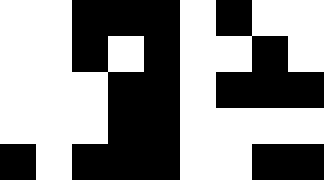[["white", "white", "black", "black", "black", "white", "black", "white", "white"], ["white", "white", "black", "white", "black", "white", "white", "black", "white"], ["white", "white", "white", "black", "black", "white", "black", "black", "black"], ["white", "white", "white", "black", "black", "white", "white", "white", "white"], ["black", "white", "black", "black", "black", "white", "white", "black", "black"]]